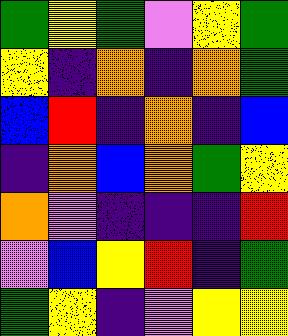[["green", "yellow", "green", "violet", "yellow", "green"], ["yellow", "indigo", "orange", "indigo", "orange", "green"], ["blue", "red", "indigo", "orange", "indigo", "blue"], ["indigo", "orange", "blue", "orange", "green", "yellow"], ["orange", "violet", "indigo", "indigo", "indigo", "red"], ["violet", "blue", "yellow", "red", "indigo", "green"], ["green", "yellow", "indigo", "violet", "yellow", "yellow"]]